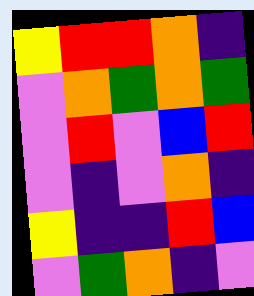[["yellow", "red", "red", "orange", "indigo"], ["violet", "orange", "green", "orange", "green"], ["violet", "red", "violet", "blue", "red"], ["violet", "indigo", "violet", "orange", "indigo"], ["yellow", "indigo", "indigo", "red", "blue"], ["violet", "green", "orange", "indigo", "violet"]]